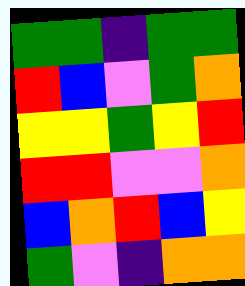[["green", "green", "indigo", "green", "green"], ["red", "blue", "violet", "green", "orange"], ["yellow", "yellow", "green", "yellow", "red"], ["red", "red", "violet", "violet", "orange"], ["blue", "orange", "red", "blue", "yellow"], ["green", "violet", "indigo", "orange", "orange"]]